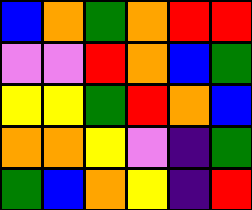[["blue", "orange", "green", "orange", "red", "red"], ["violet", "violet", "red", "orange", "blue", "green"], ["yellow", "yellow", "green", "red", "orange", "blue"], ["orange", "orange", "yellow", "violet", "indigo", "green"], ["green", "blue", "orange", "yellow", "indigo", "red"]]